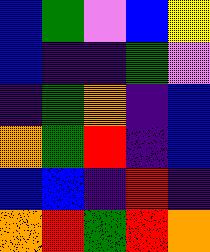[["blue", "green", "violet", "blue", "yellow"], ["blue", "indigo", "indigo", "green", "violet"], ["indigo", "green", "orange", "indigo", "blue"], ["orange", "green", "red", "indigo", "blue"], ["blue", "blue", "indigo", "red", "indigo"], ["orange", "red", "green", "red", "orange"]]